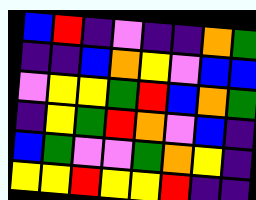[["blue", "red", "indigo", "violet", "indigo", "indigo", "orange", "green"], ["indigo", "indigo", "blue", "orange", "yellow", "violet", "blue", "blue"], ["violet", "yellow", "yellow", "green", "red", "blue", "orange", "green"], ["indigo", "yellow", "green", "red", "orange", "violet", "blue", "indigo"], ["blue", "green", "violet", "violet", "green", "orange", "yellow", "indigo"], ["yellow", "yellow", "red", "yellow", "yellow", "red", "indigo", "indigo"]]